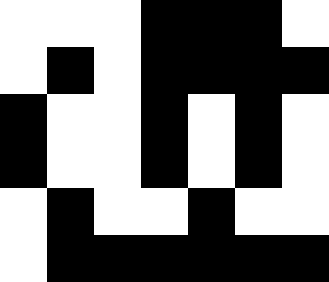[["white", "white", "white", "black", "black", "black", "white"], ["white", "black", "white", "black", "black", "black", "black"], ["black", "white", "white", "black", "white", "black", "white"], ["black", "white", "white", "black", "white", "black", "white"], ["white", "black", "white", "white", "black", "white", "white"], ["white", "black", "black", "black", "black", "black", "black"]]